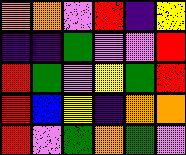[["orange", "orange", "violet", "red", "indigo", "yellow"], ["indigo", "indigo", "green", "violet", "violet", "red"], ["red", "green", "violet", "yellow", "green", "red"], ["red", "blue", "yellow", "indigo", "orange", "orange"], ["red", "violet", "green", "orange", "green", "violet"]]